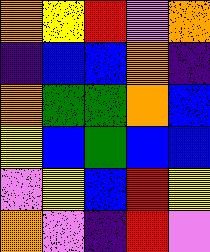[["orange", "yellow", "red", "violet", "orange"], ["indigo", "blue", "blue", "orange", "indigo"], ["orange", "green", "green", "orange", "blue"], ["yellow", "blue", "green", "blue", "blue"], ["violet", "yellow", "blue", "red", "yellow"], ["orange", "violet", "indigo", "red", "violet"]]